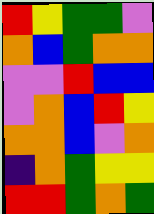[["red", "yellow", "green", "green", "violet"], ["orange", "blue", "green", "orange", "orange"], ["violet", "violet", "red", "blue", "blue"], ["violet", "orange", "blue", "red", "yellow"], ["orange", "orange", "blue", "violet", "orange"], ["indigo", "orange", "green", "yellow", "yellow"], ["red", "red", "green", "orange", "green"]]